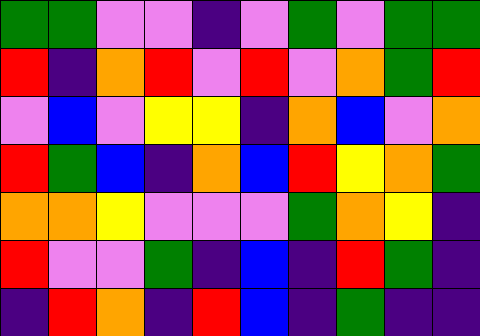[["green", "green", "violet", "violet", "indigo", "violet", "green", "violet", "green", "green"], ["red", "indigo", "orange", "red", "violet", "red", "violet", "orange", "green", "red"], ["violet", "blue", "violet", "yellow", "yellow", "indigo", "orange", "blue", "violet", "orange"], ["red", "green", "blue", "indigo", "orange", "blue", "red", "yellow", "orange", "green"], ["orange", "orange", "yellow", "violet", "violet", "violet", "green", "orange", "yellow", "indigo"], ["red", "violet", "violet", "green", "indigo", "blue", "indigo", "red", "green", "indigo"], ["indigo", "red", "orange", "indigo", "red", "blue", "indigo", "green", "indigo", "indigo"]]